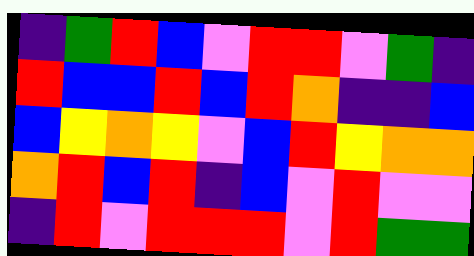[["indigo", "green", "red", "blue", "violet", "red", "red", "violet", "green", "indigo"], ["red", "blue", "blue", "red", "blue", "red", "orange", "indigo", "indigo", "blue"], ["blue", "yellow", "orange", "yellow", "violet", "blue", "red", "yellow", "orange", "orange"], ["orange", "red", "blue", "red", "indigo", "blue", "violet", "red", "violet", "violet"], ["indigo", "red", "violet", "red", "red", "red", "violet", "red", "green", "green"]]